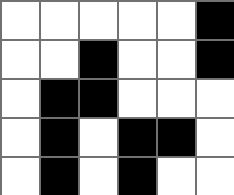[["white", "white", "white", "white", "white", "black"], ["white", "white", "black", "white", "white", "black"], ["white", "black", "black", "white", "white", "white"], ["white", "black", "white", "black", "black", "white"], ["white", "black", "white", "black", "white", "white"]]